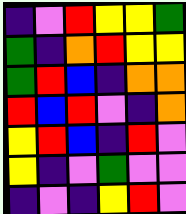[["indigo", "violet", "red", "yellow", "yellow", "green"], ["green", "indigo", "orange", "red", "yellow", "yellow"], ["green", "red", "blue", "indigo", "orange", "orange"], ["red", "blue", "red", "violet", "indigo", "orange"], ["yellow", "red", "blue", "indigo", "red", "violet"], ["yellow", "indigo", "violet", "green", "violet", "violet"], ["indigo", "violet", "indigo", "yellow", "red", "violet"]]